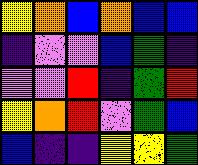[["yellow", "orange", "blue", "orange", "blue", "blue"], ["indigo", "violet", "violet", "blue", "green", "indigo"], ["violet", "violet", "red", "indigo", "green", "red"], ["yellow", "orange", "red", "violet", "green", "blue"], ["blue", "indigo", "indigo", "yellow", "yellow", "green"]]